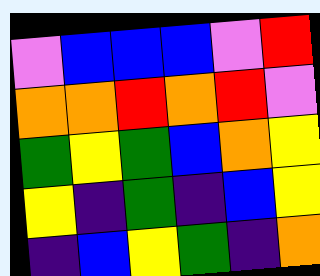[["violet", "blue", "blue", "blue", "violet", "red"], ["orange", "orange", "red", "orange", "red", "violet"], ["green", "yellow", "green", "blue", "orange", "yellow"], ["yellow", "indigo", "green", "indigo", "blue", "yellow"], ["indigo", "blue", "yellow", "green", "indigo", "orange"]]